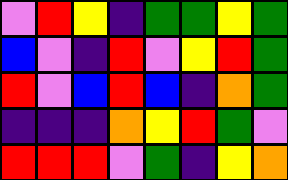[["violet", "red", "yellow", "indigo", "green", "green", "yellow", "green"], ["blue", "violet", "indigo", "red", "violet", "yellow", "red", "green"], ["red", "violet", "blue", "red", "blue", "indigo", "orange", "green"], ["indigo", "indigo", "indigo", "orange", "yellow", "red", "green", "violet"], ["red", "red", "red", "violet", "green", "indigo", "yellow", "orange"]]